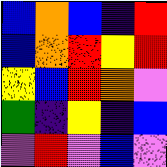[["blue", "orange", "blue", "indigo", "red"], ["blue", "orange", "red", "yellow", "red"], ["yellow", "blue", "red", "orange", "violet"], ["green", "indigo", "yellow", "indigo", "blue"], ["violet", "red", "violet", "blue", "violet"]]